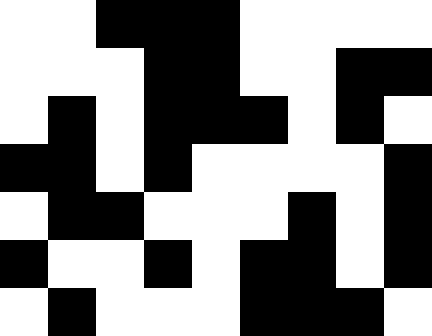[["white", "white", "black", "black", "black", "white", "white", "white", "white"], ["white", "white", "white", "black", "black", "white", "white", "black", "black"], ["white", "black", "white", "black", "black", "black", "white", "black", "white"], ["black", "black", "white", "black", "white", "white", "white", "white", "black"], ["white", "black", "black", "white", "white", "white", "black", "white", "black"], ["black", "white", "white", "black", "white", "black", "black", "white", "black"], ["white", "black", "white", "white", "white", "black", "black", "black", "white"]]